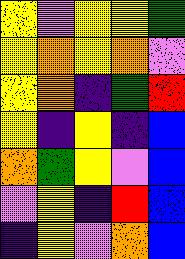[["yellow", "violet", "yellow", "yellow", "green"], ["yellow", "orange", "yellow", "orange", "violet"], ["yellow", "orange", "indigo", "green", "red"], ["yellow", "indigo", "yellow", "indigo", "blue"], ["orange", "green", "yellow", "violet", "blue"], ["violet", "yellow", "indigo", "red", "blue"], ["indigo", "yellow", "violet", "orange", "blue"]]